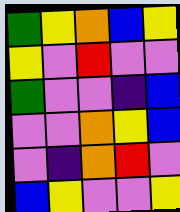[["green", "yellow", "orange", "blue", "yellow"], ["yellow", "violet", "red", "violet", "violet"], ["green", "violet", "violet", "indigo", "blue"], ["violet", "violet", "orange", "yellow", "blue"], ["violet", "indigo", "orange", "red", "violet"], ["blue", "yellow", "violet", "violet", "yellow"]]